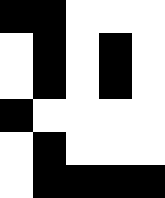[["black", "black", "white", "white", "white"], ["white", "black", "white", "black", "white"], ["white", "black", "white", "black", "white"], ["black", "white", "white", "white", "white"], ["white", "black", "white", "white", "white"], ["white", "black", "black", "black", "black"]]